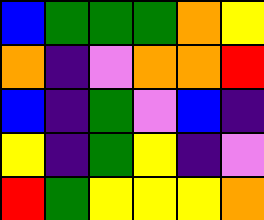[["blue", "green", "green", "green", "orange", "yellow"], ["orange", "indigo", "violet", "orange", "orange", "red"], ["blue", "indigo", "green", "violet", "blue", "indigo"], ["yellow", "indigo", "green", "yellow", "indigo", "violet"], ["red", "green", "yellow", "yellow", "yellow", "orange"]]